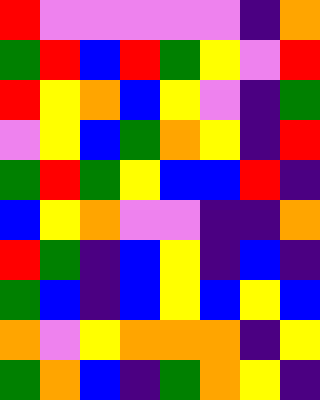[["red", "violet", "violet", "violet", "violet", "violet", "indigo", "orange"], ["green", "red", "blue", "red", "green", "yellow", "violet", "red"], ["red", "yellow", "orange", "blue", "yellow", "violet", "indigo", "green"], ["violet", "yellow", "blue", "green", "orange", "yellow", "indigo", "red"], ["green", "red", "green", "yellow", "blue", "blue", "red", "indigo"], ["blue", "yellow", "orange", "violet", "violet", "indigo", "indigo", "orange"], ["red", "green", "indigo", "blue", "yellow", "indigo", "blue", "indigo"], ["green", "blue", "indigo", "blue", "yellow", "blue", "yellow", "blue"], ["orange", "violet", "yellow", "orange", "orange", "orange", "indigo", "yellow"], ["green", "orange", "blue", "indigo", "green", "orange", "yellow", "indigo"]]